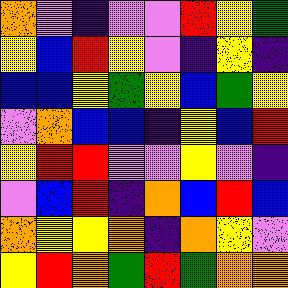[["orange", "violet", "indigo", "violet", "violet", "red", "yellow", "green"], ["yellow", "blue", "red", "yellow", "violet", "indigo", "yellow", "indigo"], ["blue", "blue", "yellow", "green", "yellow", "blue", "green", "yellow"], ["violet", "orange", "blue", "blue", "indigo", "yellow", "blue", "red"], ["yellow", "red", "red", "violet", "violet", "yellow", "violet", "indigo"], ["violet", "blue", "red", "indigo", "orange", "blue", "red", "blue"], ["orange", "yellow", "yellow", "orange", "indigo", "orange", "yellow", "violet"], ["yellow", "red", "orange", "green", "red", "green", "orange", "orange"]]